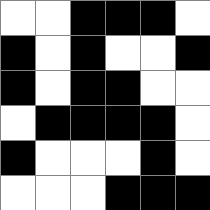[["white", "white", "black", "black", "black", "white"], ["black", "white", "black", "white", "white", "black"], ["black", "white", "black", "black", "white", "white"], ["white", "black", "black", "black", "black", "white"], ["black", "white", "white", "white", "black", "white"], ["white", "white", "white", "black", "black", "black"]]